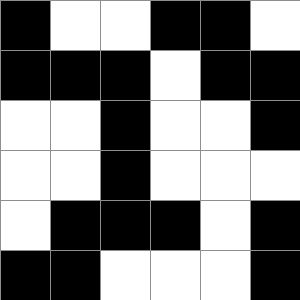[["black", "white", "white", "black", "black", "white"], ["black", "black", "black", "white", "black", "black"], ["white", "white", "black", "white", "white", "black"], ["white", "white", "black", "white", "white", "white"], ["white", "black", "black", "black", "white", "black"], ["black", "black", "white", "white", "white", "black"]]